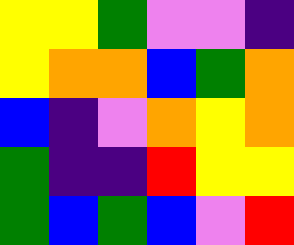[["yellow", "yellow", "green", "violet", "violet", "indigo"], ["yellow", "orange", "orange", "blue", "green", "orange"], ["blue", "indigo", "violet", "orange", "yellow", "orange"], ["green", "indigo", "indigo", "red", "yellow", "yellow"], ["green", "blue", "green", "blue", "violet", "red"]]